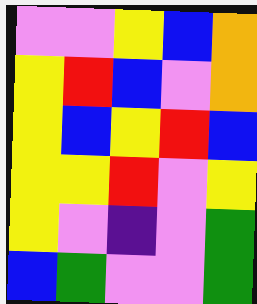[["violet", "violet", "yellow", "blue", "orange"], ["yellow", "red", "blue", "violet", "orange"], ["yellow", "blue", "yellow", "red", "blue"], ["yellow", "yellow", "red", "violet", "yellow"], ["yellow", "violet", "indigo", "violet", "green"], ["blue", "green", "violet", "violet", "green"]]